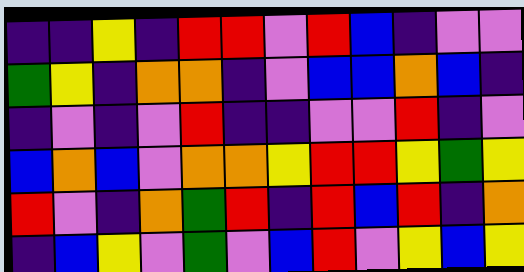[["indigo", "indigo", "yellow", "indigo", "red", "red", "violet", "red", "blue", "indigo", "violet", "violet"], ["green", "yellow", "indigo", "orange", "orange", "indigo", "violet", "blue", "blue", "orange", "blue", "indigo"], ["indigo", "violet", "indigo", "violet", "red", "indigo", "indigo", "violet", "violet", "red", "indigo", "violet"], ["blue", "orange", "blue", "violet", "orange", "orange", "yellow", "red", "red", "yellow", "green", "yellow"], ["red", "violet", "indigo", "orange", "green", "red", "indigo", "red", "blue", "red", "indigo", "orange"], ["indigo", "blue", "yellow", "violet", "green", "violet", "blue", "red", "violet", "yellow", "blue", "yellow"]]